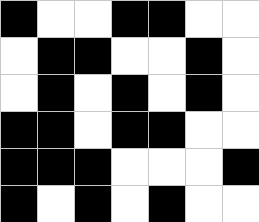[["black", "white", "white", "black", "black", "white", "white"], ["white", "black", "black", "white", "white", "black", "white"], ["white", "black", "white", "black", "white", "black", "white"], ["black", "black", "white", "black", "black", "white", "white"], ["black", "black", "black", "white", "white", "white", "black"], ["black", "white", "black", "white", "black", "white", "white"]]